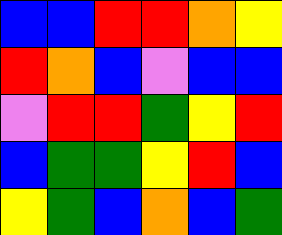[["blue", "blue", "red", "red", "orange", "yellow"], ["red", "orange", "blue", "violet", "blue", "blue"], ["violet", "red", "red", "green", "yellow", "red"], ["blue", "green", "green", "yellow", "red", "blue"], ["yellow", "green", "blue", "orange", "blue", "green"]]